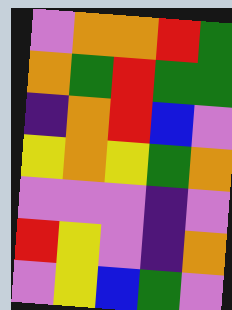[["violet", "orange", "orange", "red", "green"], ["orange", "green", "red", "green", "green"], ["indigo", "orange", "red", "blue", "violet"], ["yellow", "orange", "yellow", "green", "orange"], ["violet", "violet", "violet", "indigo", "violet"], ["red", "yellow", "violet", "indigo", "orange"], ["violet", "yellow", "blue", "green", "violet"]]